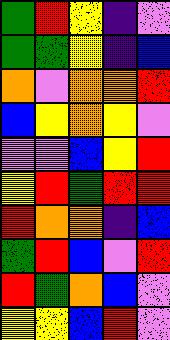[["green", "red", "yellow", "indigo", "violet"], ["green", "green", "yellow", "indigo", "blue"], ["orange", "violet", "orange", "orange", "red"], ["blue", "yellow", "orange", "yellow", "violet"], ["violet", "violet", "blue", "yellow", "red"], ["yellow", "red", "green", "red", "red"], ["red", "orange", "orange", "indigo", "blue"], ["green", "red", "blue", "violet", "red"], ["red", "green", "orange", "blue", "violet"], ["yellow", "yellow", "blue", "red", "violet"]]